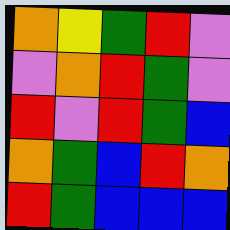[["orange", "yellow", "green", "red", "violet"], ["violet", "orange", "red", "green", "violet"], ["red", "violet", "red", "green", "blue"], ["orange", "green", "blue", "red", "orange"], ["red", "green", "blue", "blue", "blue"]]